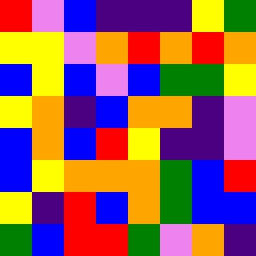[["red", "violet", "blue", "indigo", "indigo", "indigo", "yellow", "green"], ["yellow", "yellow", "violet", "orange", "red", "orange", "red", "orange"], ["blue", "yellow", "blue", "violet", "blue", "green", "green", "yellow"], ["yellow", "orange", "indigo", "blue", "orange", "orange", "indigo", "violet"], ["blue", "orange", "blue", "red", "yellow", "indigo", "indigo", "violet"], ["blue", "yellow", "orange", "orange", "orange", "green", "blue", "red"], ["yellow", "indigo", "red", "blue", "orange", "green", "blue", "blue"], ["green", "blue", "red", "red", "green", "violet", "orange", "indigo"]]